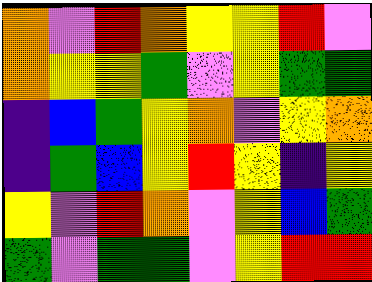[["orange", "violet", "red", "orange", "yellow", "yellow", "red", "violet"], ["orange", "yellow", "yellow", "green", "violet", "yellow", "green", "green"], ["indigo", "blue", "green", "yellow", "orange", "violet", "yellow", "orange"], ["indigo", "green", "blue", "yellow", "red", "yellow", "indigo", "yellow"], ["yellow", "violet", "red", "orange", "violet", "yellow", "blue", "green"], ["green", "violet", "green", "green", "violet", "yellow", "red", "red"]]